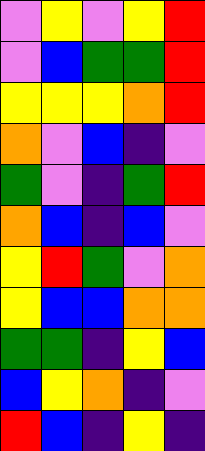[["violet", "yellow", "violet", "yellow", "red"], ["violet", "blue", "green", "green", "red"], ["yellow", "yellow", "yellow", "orange", "red"], ["orange", "violet", "blue", "indigo", "violet"], ["green", "violet", "indigo", "green", "red"], ["orange", "blue", "indigo", "blue", "violet"], ["yellow", "red", "green", "violet", "orange"], ["yellow", "blue", "blue", "orange", "orange"], ["green", "green", "indigo", "yellow", "blue"], ["blue", "yellow", "orange", "indigo", "violet"], ["red", "blue", "indigo", "yellow", "indigo"]]